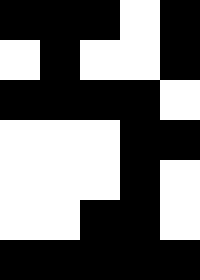[["black", "black", "black", "white", "black"], ["white", "black", "white", "white", "black"], ["black", "black", "black", "black", "white"], ["white", "white", "white", "black", "black"], ["white", "white", "white", "black", "white"], ["white", "white", "black", "black", "white"], ["black", "black", "black", "black", "black"]]